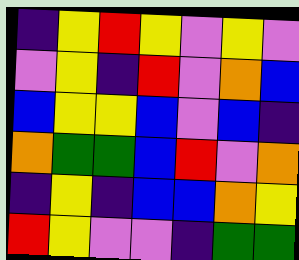[["indigo", "yellow", "red", "yellow", "violet", "yellow", "violet"], ["violet", "yellow", "indigo", "red", "violet", "orange", "blue"], ["blue", "yellow", "yellow", "blue", "violet", "blue", "indigo"], ["orange", "green", "green", "blue", "red", "violet", "orange"], ["indigo", "yellow", "indigo", "blue", "blue", "orange", "yellow"], ["red", "yellow", "violet", "violet", "indigo", "green", "green"]]